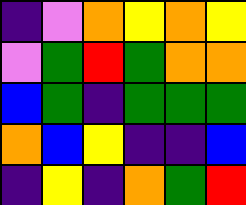[["indigo", "violet", "orange", "yellow", "orange", "yellow"], ["violet", "green", "red", "green", "orange", "orange"], ["blue", "green", "indigo", "green", "green", "green"], ["orange", "blue", "yellow", "indigo", "indigo", "blue"], ["indigo", "yellow", "indigo", "orange", "green", "red"]]